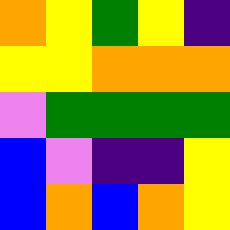[["orange", "yellow", "green", "yellow", "indigo"], ["yellow", "yellow", "orange", "orange", "orange"], ["violet", "green", "green", "green", "green"], ["blue", "violet", "indigo", "indigo", "yellow"], ["blue", "orange", "blue", "orange", "yellow"]]